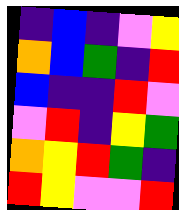[["indigo", "blue", "indigo", "violet", "yellow"], ["orange", "blue", "green", "indigo", "red"], ["blue", "indigo", "indigo", "red", "violet"], ["violet", "red", "indigo", "yellow", "green"], ["orange", "yellow", "red", "green", "indigo"], ["red", "yellow", "violet", "violet", "red"]]